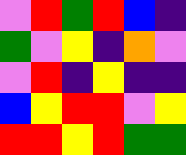[["violet", "red", "green", "red", "blue", "indigo"], ["green", "violet", "yellow", "indigo", "orange", "violet"], ["violet", "red", "indigo", "yellow", "indigo", "indigo"], ["blue", "yellow", "red", "red", "violet", "yellow"], ["red", "red", "yellow", "red", "green", "green"]]